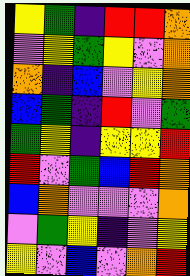[["yellow", "green", "indigo", "red", "red", "orange"], ["violet", "yellow", "green", "yellow", "violet", "orange"], ["orange", "indigo", "blue", "violet", "yellow", "orange"], ["blue", "green", "indigo", "red", "violet", "green"], ["green", "yellow", "indigo", "yellow", "yellow", "red"], ["red", "violet", "green", "blue", "red", "orange"], ["blue", "orange", "violet", "violet", "violet", "orange"], ["violet", "green", "yellow", "indigo", "violet", "yellow"], ["yellow", "violet", "blue", "violet", "orange", "red"]]